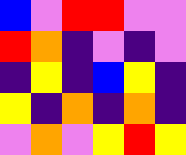[["blue", "violet", "red", "red", "violet", "violet"], ["red", "orange", "indigo", "violet", "indigo", "violet"], ["indigo", "yellow", "indigo", "blue", "yellow", "indigo"], ["yellow", "indigo", "orange", "indigo", "orange", "indigo"], ["violet", "orange", "violet", "yellow", "red", "yellow"]]